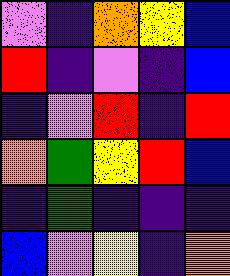[["violet", "indigo", "orange", "yellow", "blue"], ["red", "indigo", "violet", "indigo", "blue"], ["indigo", "violet", "red", "indigo", "red"], ["orange", "green", "yellow", "red", "blue"], ["indigo", "green", "indigo", "indigo", "indigo"], ["blue", "violet", "yellow", "indigo", "orange"]]